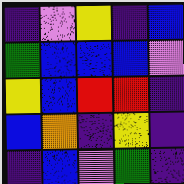[["indigo", "violet", "yellow", "indigo", "blue"], ["green", "blue", "blue", "blue", "violet"], ["yellow", "blue", "red", "red", "indigo"], ["blue", "orange", "indigo", "yellow", "indigo"], ["indigo", "blue", "violet", "green", "indigo"]]